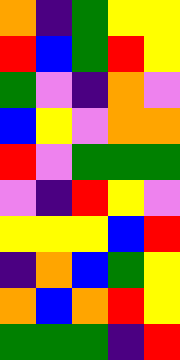[["orange", "indigo", "green", "yellow", "yellow"], ["red", "blue", "green", "red", "yellow"], ["green", "violet", "indigo", "orange", "violet"], ["blue", "yellow", "violet", "orange", "orange"], ["red", "violet", "green", "green", "green"], ["violet", "indigo", "red", "yellow", "violet"], ["yellow", "yellow", "yellow", "blue", "red"], ["indigo", "orange", "blue", "green", "yellow"], ["orange", "blue", "orange", "red", "yellow"], ["green", "green", "green", "indigo", "red"]]